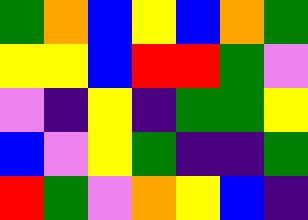[["green", "orange", "blue", "yellow", "blue", "orange", "green"], ["yellow", "yellow", "blue", "red", "red", "green", "violet"], ["violet", "indigo", "yellow", "indigo", "green", "green", "yellow"], ["blue", "violet", "yellow", "green", "indigo", "indigo", "green"], ["red", "green", "violet", "orange", "yellow", "blue", "indigo"]]